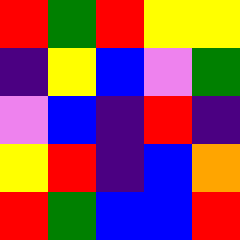[["red", "green", "red", "yellow", "yellow"], ["indigo", "yellow", "blue", "violet", "green"], ["violet", "blue", "indigo", "red", "indigo"], ["yellow", "red", "indigo", "blue", "orange"], ["red", "green", "blue", "blue", "red"]]